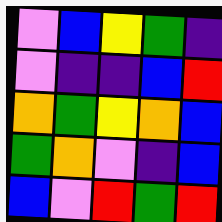[["violet", "blue", "yellow", "green", "indigo"], ["violet", "indigo", "indigo", "blue", "red"], ["orange", "green", "yellow", "orange", "blue"], ["green", "orange", "violet", "indigo", "blue"], ["blue", "violet", "red", "green", "red"]]